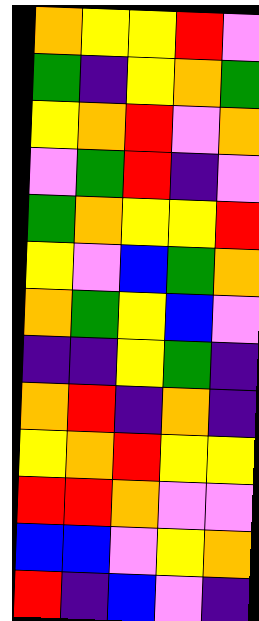[["orange", "yellow", "yellow", "red", "violet"], ["green", "indigo", "yellow", "orange", "green"], ["yellow", "orange", "red", "violet", "orange"], ["violet", "green", "red", "indigo", "violet"], ["green", "orange", "yellow", "yellow", "red"], ["yellow", "violet", "blue", "green", "orange"], ["orange", "green", "yellow", "blue", "violet"], ["indigo", "indigo", "yellow", "green", "indigo"], ["orange", "red", "indigo", "orange", "indigo"], ["yellow", "orange", "red", "yellow", "yellow"], ["red", "red", "orange", "violet", "violet"], ["blue", "blue", "violet", "yellow", "orange"], ["red", "indigo", "blue", "violet", "indigo"]]